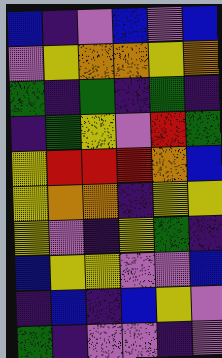[["blue", "indigo", "violet", "blue", "violet", "blue"], ["violet", "yellow", "orange", "orange", "yellow", "orange"], ["green", "indigo", "green", "indigo", "green", "indigo"], ["indigo", "green", "yellow", "violet", "red", "green"], ["yellow", "red", "red", "red", "orange", "blue"], ["yellow", "orange", "orange", "indigo", "yellow", "yellow"], ["yellow", "violet", "indigo", "yellow", "green", "indigo"], ["blue", "yellow", "yellow", "violet", "violet", "blue"], ["indigo", "blue", "indigo", "blue", "yellow", "violet"], ["green", "indigo", "violet", "violet", "indigo", "violet"]]